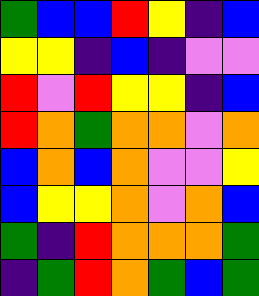[["green", "blue", "blue", "red", "yellow", "indigo", "blue"], ["yellow", "yellow", "indigo", "blue", "indigo", "violet", "violet"], ["red", "violet", "red", "yellow", "yellow", "indigo", "blue"], ["red", "orange", "green", "orange", "orange", "violet", "orange"], ["blue", "orange", "blue", "orange", "violet", "violet", "yellow"], ["blue", "yellow", "yellow", "orange", "violet", "orange", "blue"], ["green", "indigo", "red", "orange", "orange", "orange", "green"], ["indigo", "green", "red", "orange", "green", "blue", "green"]]